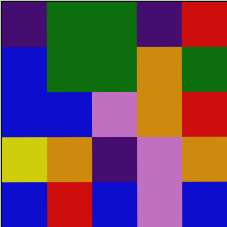[["indigo", "green", "green", "indigo", "red"], ["blue", "green", "green", "orange", "green"], ["blue", "blue", "violet", "orange", "red"], ["yellow", "orange", "indigo", "violet", "orange"], ["blue", "red", "blue", "violet", "blue"]]